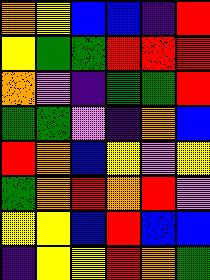[["orange", "yellow", "blue", "blue", "indigo", "red"], ["yellow", "green", "green", "red", "red", "red"], ["orange", "violet", "indigo", "green", "green", "red"], ["green", "green", "violet", "indigo", "orange", "blue"], ["red", "orange", "blue", "yellow", "violet", "yellow"], ["green", "orange", "red", "orange", "red", "violet"], ["yellow", "yellow", "blue", "red", "blue", "blue"], ["indigo", "yellow", "yellow", "red", "orange", "green"]]